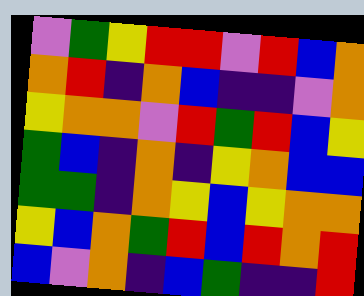[["violet", "green", "yellow", "red", "red", "violet", "red", "blue", "orange"], ["orange", "red", "indigo", "orange", "blue", "indigo", "indigo", "violet", "orange"], ["yellow", "orange", "orange", "violet", "red", "green", "red", "blue", "yellow"], ["green", "blue", "indigo", "orange", "indigo", "yellow", "orange", "blue", "blue"], ["green", "green", "indigo", "orange", "yellow", "blue", "yellow", "orange", "orange"], ["yellow", "blue", "orange", "green", "red", "blue", "red", "orange", "red"], ["blue", "violet", "orange", "indigo", "blue", "green", "indigo", "indigo", "red"]]